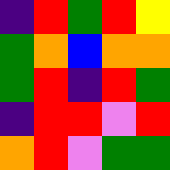[["indigo", "red", "green", "red", "yellow"], ["green", "orange", "blue", "orange", "orange"], ["green", "red", "indigo", "red", "green"], ["indigo", "red", "red", "violet", "red"], ["orange", "red", "violet", "green", "green"]]